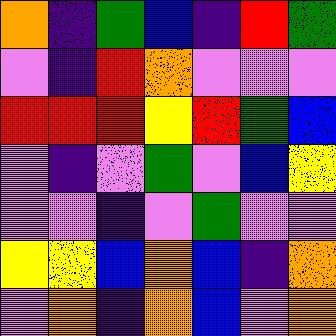[["orange", "indigo", "green", "blue", "indigo", "red", "green"], ["violet", "indigo", "red", "orange", "violet", "violet", "violet"], ["red", "red", "red", "yellow", "red", "green", "blue"], ["violet", "indigo", "violet", "green", "violet", "blue", "yellow"], ["violet", "violet", "indigo", "violet", "green", "violet", "violet"], ["yellow", "yellow", "blue", "orange", "blue", "indigo", "orange"], ["violet", "orange", "indigo", "orange", "blue", "violet", "orange"]]